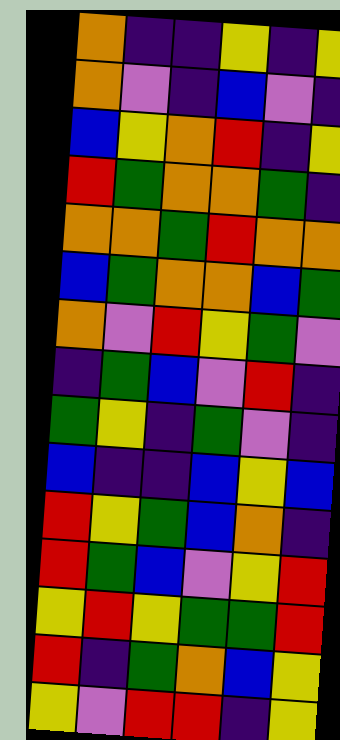[["orange", "indigo", "indigo", "yellow", "indigo", "yellow"], ["orange", "violet", "indigo", "blue", "violet", "indigo"], ["blue", "yellow", "orange", "red", "indigo", "yellow"], ["red", "green", "orange", "orange", "green", "indigo"], ["orange", "orange", "green", "red", "orange", "orange"], ["blue", "green", "orange", "orange", "blue", "green"], ["orange", "violet", "red", "yellow", "green", "violet"], ["indigo", "green", "blue", "violet", "red", "indigo"], ["green", "yellow", "indigo", "green", "violet", "indigo"], ["blue", "indigo", "indigo", "blue", "yellow", "blue"], ["red", "yellow", "green", "blue", "orange", "indigo"], ["red", "green", "blue", "violet", "yellow", "red"], ["yellow", "red", "yellow", "green", "green", "red"], ["red", "indigo", "green", "orange", "blue", "yellow"], ["yellow", "violet", "red", "red", "indigo", "yellow"]]